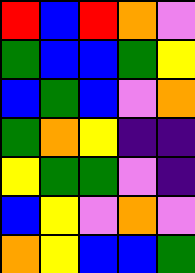[["red", "blue", "red", "orange", "violet"], ["green", "blue", "blue", "green", "yellow"], ["blue", "green", "blue", "violet", "orange"], ["green", "orange", "yellow", "indigo", "indigo"], ["yellow", "green", "green", "violet", "indigo"], ["blue", "yellow", "violet", "orange", "violet"], ["orange", "yellow", "blue", "blue", "green"]]